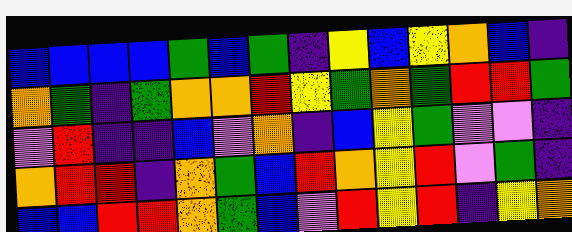[["blue", "blue", "blue", "blue", "green", "blue", "green", "indigo", "yellow", "blue", "yellow", "orange", "blue", "indigo"], ["orange", "green", "indigo", "green", "orange", "orange", "red", "yellow", "green", "orange", "green", "red", "red", "green"], ["violet", "red", "indigo", "indigo", "blue", "violet", "orange", "indigo", "blue", "yellow", "green", "violet", "violet", "indigo"], ["orange", "red", "red", "indigo", "orange", "green", "blue", "red", "orange", "yellow", "red", "violet", "green", "indigo"], ["blue", "blue", "red", "red", "orange", "green", "blue", "violet", "red", "yellow", "red", "indigo", "yellow", "orange"]]